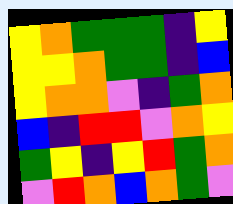[["yellow", "orange", "green", "green", "green", "indigo", "yellow"], ["yellow", "yellow", "orange", "green", "green", "indigo", "blue"], ["yellow", "orange", "orange", "violet", "indigo", "green", "orange"], ["blue", "indigo", "red", "red", "violet", "orange", "yellow"], ["green", "yellow", "indigo", "yellow", "red", "green", "orange"], ["violet", "red", "orange", "blue", "orange", "green", "violet"]]